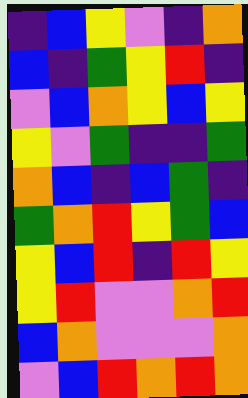[["indigo", "blue", "yellow", "violet", "indigo", "orange"], ["blue", "indigo", "green", "yellow", "red", "indigo"], ["violet", "blue", "orange", "yellow", "blue", "yellow"], ["yellow", "violet", "green", "indigo", "indigo", "green"], ["orange", "blue", "indigo", "blue", "green", "indigo"], ["green", "orange", "red", "yellow", "green", "blue"], ["yellow", "blue", "red", "indigo", "red", "yellow"], ["yellow", "red", "violet", "violet", "orange", "red"], ["blue", "orange", "violet", "violet", "violet", "orange"], ["violet", "blue", "red", "orange", "red", "orange"]]